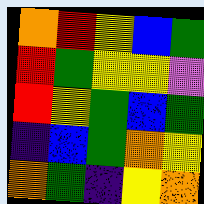[["orange", "red", "yellow", "blue", "green"], ["red", "green", "yellow", "yellow", "violet"], ["red", "yellow", "green", "blue", "green"], ["indigo", "blue", "green", "orange", "yellow"], ["orange", "green", "indigo", "yellow", "orange"]]